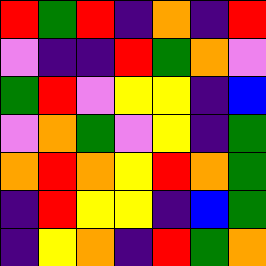[["red", "green", "red", "indigo", "orange", "indigo", "red"], ["violet", "indigo", "indigo", "red", "green", "orange", "violet"], ["green", "red", "violet", "yellow", "yellow", "indigo", "blue"], ["violet", "orange", "green", "violet", "yellow", "indigo", "green"], ["orange", "red", "orange", "yellow", "red", "orange", "green"], ["indigo", "red", "yellow", "yellow", "indigo", "blue", "green"], ["indigo", "yellow", "orange", "indigo", "red", "green", "orange"]]